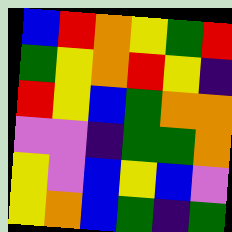[["blue", "red", "orange", "yellow", "green", "red"], ["green", "yellow", "orange", "red", "yellow", "indigo"], ["red", "yellow", "blue", "green", "orange", "orange"], ["violet", "violet", "indigo", "green", "green", "orange"], ["yellow", "violet", "blue", "yellow", "blue", "violet"], ["yellow", "orange", "blue", "green", "indigo", "green"]]